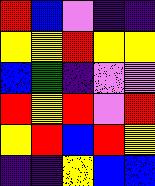[["red", "blue", "violet", "indigo", "indigo"], ["yellow", "yellow", "red", "yellow", "yellow"], ["blue", "green", "indigo", "violet", "violet"], ["red", "yellow", "red", "violet", "red"], ["yellow", "red", "blue", "red", "yellow"], ["indigo", "indigo", "yellow", "blue", "blue"]]